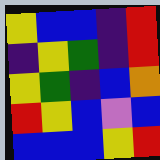[["yellow", "blue", "blue", "indigo", "red"], ["indigo", "yellow", "green", "indigo", "red"], ["yellow", "green", "indigo", "blue", "orange"], ["red", "yellow", "blue", "violet", "blue"], ["blue", "blue", "blue", "yellow", "red"]]